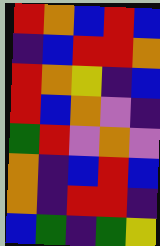[["red", "orange", "blue", "red", "blue"], ["indigo", "blue", "red", "red", "orange"], ["red", "orange", "yellow", "indigo", "blue"], ["red", "blue", "orange", "violet", "indigo"], ["green", "red", "violet", "orange", "violet"], ["orange", "indigo", "blue", "red", "blue"], ["orange", "indigo", "red", "red", "indigo"], ["blue", "green", "indigo", "green", "yellow"]]